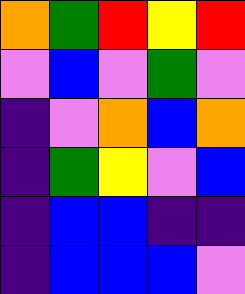[["orange", "green", "red", "yellow", "red"], ["violet", "blue", "violet", "green", "violet"], ["indigo", "violet", "orange", "blue", "orange"], ["indigo", "green", "yellow", "violet", "blue"], ["indigo", "blue", "blue", "indigo", "indigo"], ["indigo", "blue", "blue", "blue", "violet"]]